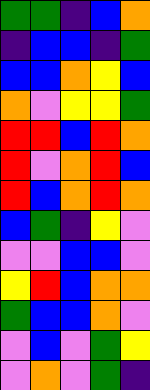[["green", "green", "indigo", "blue", "orange"], ["indigo", "blue", "blue", "indigo", "green"], ["blue", "blue", "orange", "yellow", "blue"], ["orange", "violet", "yellow", "yellow", "green"], ["red", "red", "blue", "red", "orange"], ["red", "violet", "orange", "red", "blue"], ["red", "blue", "orange", "red", "orange"], ["blue", "green", "indigo", "yellow", "violet"], ["violet", "violet", "blue", "blue", "violet"], ["yellow", "red", "blue", "orange", "orange"], ["green", "blue", "blue", "orange", "violet"], ["violet", "blue", "violet", "green", "yellow"], ["violet", "orange", "violet", "green", "indigo"]]